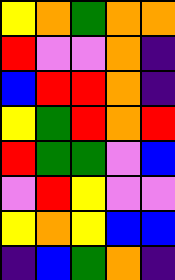[["yellow", "orange", "green", "orange", "orange"], ["red", "violet", "violet", "orange", "indigo"], ["blue", "red", "red", "orange", "indigo"], ["yellow", "green", "red", "orange", "red"], ["red", "green", "green", "violet", "blue"], ["violet", "red", "yellow", "violet", "violet"], ["yellow", "orange", "yellow", "blue", "blue"], ["indigo", "blue", "green", "orange", "indigo"]]